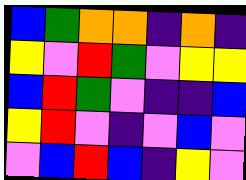[["blue", "green", "orange", "orange", "indigo", "orange", "indigo"], ["yellow", "violet", "red", "green", "violet", "yellow", "yellow"], ["blue", "red", "green", "violet", "indigo", "indigo", "blue"], ["yellow", "red", "violet", "indigo", "violet", "blue", "violet"], ["violet", "blue", "red", "blue", "indigo", "yellow", "violet"]]